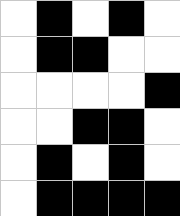[["white", "black", "white", "black", "white"], ["white", "black", "black", "white", "white"], ["white", "white", "white", "white", "black"], ["white", "white", "black", "black", "white"], ["white", "black", "white", "black", "white"], ["white", "black", "black", "black", "black"]]